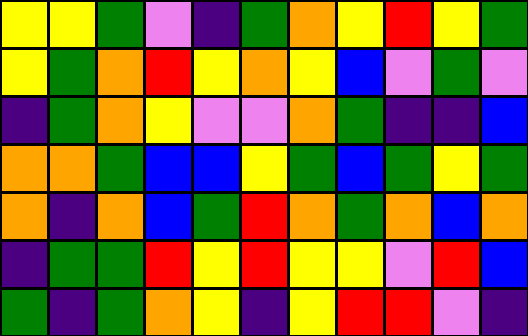[["yellow", "yellow", "green", "violet", "indigo", "green", "orange", "yellow", "red", "yellow", "green"], ["yellow", "green", "orange", "red", "yellow", "orange", "yellow", "blue", "violet", "green", "violet"], ["indigo", "green", "orange", "yellow", "violet", "violet", "orange", "green", "indigo", "indigo", "blue"], ["orange", "orange", "green", "blue", "blue", "yellow", "green", "blue", "green", "yellow", "green"], ["orange", "indigo", "orange", "blue", "green", "red", "orange", "green", "orange", "blue", "orange"], ["indigo", "green", "green", "red", "yellow", "red", "yellow", "yellow", "violet", "red", "blue"], ["green", "indigo", "green", "orange", "yellow", "indigo", "yellow", "red", "red", "violet", "indigo"]]